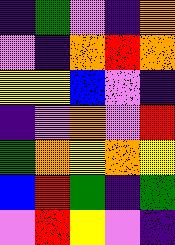[["indigo", "green", "violet", "indigo", "orange"], ["violet", "indigo", "orange", "red", "orange"], ["yellow", "yellow", "blue", "violet", "indigo"], ["indigo", "violet", "orange", "violet", "red"], ["green", "orange", "yellow", "orange", "yellow"], ["blue", "red", "green", "indigo", "green"], ["violet", "red", "yellow", "violet", "indigo"]]